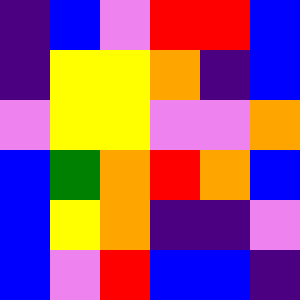[["indigo", "blue", "violet", "red", "red", "blue"], ["indigo", "yellow", "yellow", "orange", "indigo", "blue"], ["violet", "yellow", "yellow", "violet", "violet", "orange"], ["blue", "green", "orange", "red", "orange", "blue"], ["blue", "yellow", "orange", "indigo", "indigo", "violet"], ["blue", "violet", "red", "blue", "blue", "indigo"]]